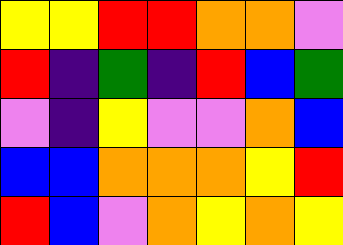[["yellow", "yellow", "red", "red", "orange", "orange", "violet"], ["red", "indigo", "green", "indigo", "red", "blue", "green"], ["violet", "indigo", "yellow", "violet", "violet", "orange", "blue"], ["blue", "blue", "orange", "orange", "orange", "yellow", "red"], ["red", "blue", "violet", "orange", "yellow", "orange", "yellow"]]